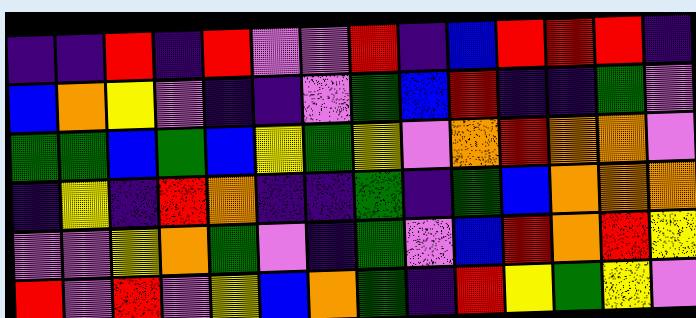[["indigo", "indigo", "red", "indigo", "red", "violet", "violet", "red", "indigo", "blue", "red", "red", "red", "indigo"], ["blue", "orange", "yellow", "violet", "indigo", "indigo", "violet", "green", "blue", "red", "indigo", "indigo", "green", "violet"], ["green", "green", "blue", "green", "blue", "yellow", "green", "yellow", "violet", "orange", "red", "orange", "orange", "violet"], ["indigo", "yellow", "indigo", "red", "orange", "indigo", "indigo", "green", "indigo", "green", "blue", "orange", "orange", "orange"], ["violet", "violet", "yellow", "orange", "green", "violet", "indigo", "green", "violet", "blue", "red", "orange", "red", "yellow"], ["red", "violet", "red", "violet", "yellow", "blue", "orange", "green", "indigo", "red", "yellow", "green", "yellow", "violet"]]